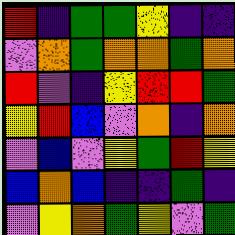[["red", "indigo", "green", "green", "yellow", "indigo", "indigo"], ["violet", "orange", "green", "orange", "orange", "green", "orange"], ["red", "violet", "indigo", "yellow", "red", "red", "green"], ["yellow", "red", "blue", "violet", "orange", "indigo", "orange"], ["violet", "blue", "violet", "yellow", "green", "red", "yellow"], ["blue", "orange", "blue", "indigo", "indigo", "green", "indigo"], ["violet", "yellow", "orange", "green", "yellow", "violet", "green"]]